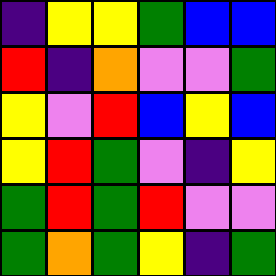[["indigo", "yellow", "yellow", "green", "blue", "blue"], ["red", "indigo", "orange", "violet", "violet", "green"], ["yellow", "violet", "red", "blue", "yellow", "blue"], ["yellow", "red", "green", "violet", "indigo", "yellow"], ["green", "red", "green", "red", "violet", "violet"], ["green", "orange", "green", "yellow", "indigo", "green"]]